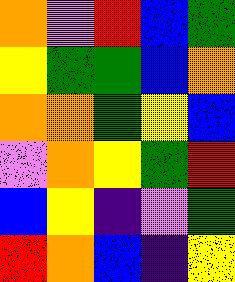[["orange", "violet", "red", "blue", "green"], ["yellow", "green", "green", "blue", "orange"], ["orange", "orange", "green", "yellow", "blue"], ["violet", "orange", "yellow", "green", "red"], ["blue", "yellow", "indigo", "violet", "green"], ["red", "orange", "blue", "indigo", "yellow"]]